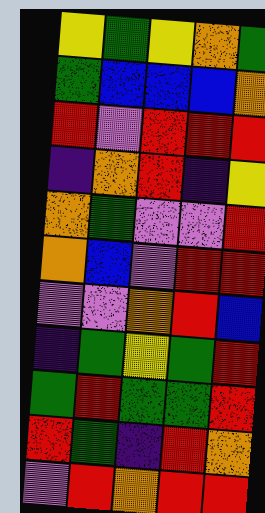[["yellow", "green", "yellow", "orange", "green"], ["green", "blue", "blue", "blue", "orange"], ["red", "violet", "red", "red", "red"], ["indigo", "orange", "red", "indigo", "yellow"], ["orange", "green", "violet", "violet", "red"], ["orange", "blue", "violet", "red", "red"], ["violet", "violet", "orange", "red", "blue"], ["indigo", "green", "yellow", "green", "red"], ["green", "red", "green", "green", "red"], ["red", "green", "indigo", "red", "orange"], ["violet", "red", "orange", "red", "red"]]